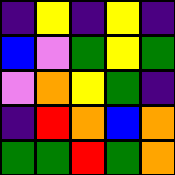[["indigo", "yellow", "indigo", "yellow", "indigo"], ["blue", "violet", "green", "yellow", "green"], ["violet", "orange", "yellow", "green", "indigo"], ["indigo", "red", "orange", "blue", "orange"], ["green", "green", "red", "green", "orange"]]